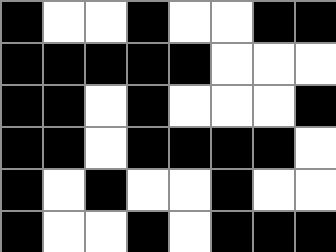[["black", "white", "white", "black", "white", "white", "black", "black"], ["black", "black", "black", "black", "black", "white", "white", "white"], ["black", "black", "white", "black", "white", "white", "white", "black"], ["black", "black", "white", "black", "black", "black", "black", "white"], ["black", "white", "black", "white", "white", "black", "white", "white"], ["black", "white", "white", "black", "white", "black", "black", "black"]]